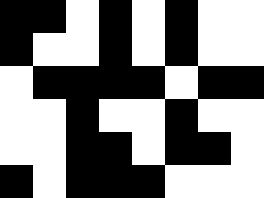[["black", "black", "white", "black", "white", "black", "white", "white"], ["black", "white", "white", "black", "white", "black", "white", "white"], ["white", "black", "black", "black", "black", "white", "black", "black"], ["white", "white", "black", "white", "white", "black", "white", "white"], ["white", "white", "black", "black", "white", "black", "black", "white"], ["black", "white", "black", "black", "black", "white", "white", "white"]]